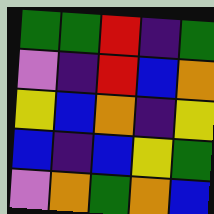[["green", "green", "red", "indigo", "green"], ["violet", "indigo", "red", "blue", "orange"], ["yellow", "blue", "orange", "indigo", "yellow"], ["blue", "indigo", "blue", "yellow", "green"], ["violet", "orange", "green", "orange", "blue"]]